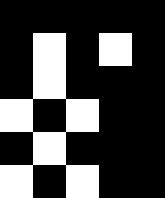[["black", "black", "black", "black", "black"], ["black", "white", "black", "white", "black"], ["black", "white", "black", "black", "black"], ["white", "black", "white", "black", "black"], ["black", "white", "black", "black", "black"], ["white", "black", "white", "black", "black"]]